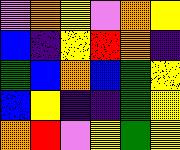[["violet", "orange", "yellow", "violet", "orange", "yellow"], ["blue", "indigo", "yellow", "red", "orange", "indigo"], ["green", "blue", "orange", "blue", "green", "yellow"], ["blue", "yellow", "indigo", "indigo", "green", "yellow"], ["orange", "red", "violet", "yellow", "green", "yellow"]]